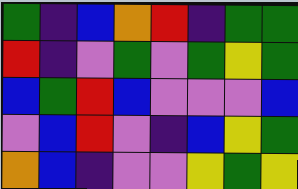[["green", "indigo", "blue", "orange", "red", "indigo", "green", "green"], ["red", "indigo", "violet", "green", "violet", "green", "yellow", "green"], ["blue", "green", "red", "blue", "violet", "violet", "violet", "blue"], ["violet", "blue", "red", "violet", "indigo", "blue", "yellow", "green"], ["orange", "blue", "indigo", "violet", "violet", "yellow", "green", "yellow"]]